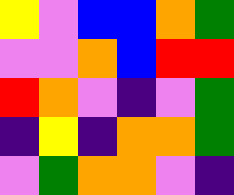[["yellow", "violet", "blue", "blue", "orange", "green"], ["violet", "violet", "orange", "blue", "red", "red"], ["red", "orange", "violet", "indigo", "violet", "green"], ["indigo", "yellow", "indigo", "orange", "orange", "green"], ["violet", "green", "orange", "orange", "violet", "indigo"]]